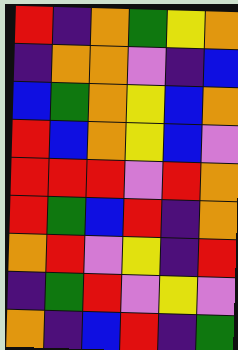[["red", "indigo", "orange", "green", "yellow", "orange"], ["indigo", "orange", "orange", "violet", "indigo", "blue"], ["blue", "green", "orange", "yellow", "blue", "orange"], ["red", "blue", "orange", "yellow", "blue", "violet"], ["red", "red", "red", "violet", "red", "orange"], ["red", "green", "blue", "red", "indigo", "orange"], ["orange", "red", "violet", "yellow", "indigo", "red"], ["indigo", "green", "red", "violet", "yellow", "violet"], ["orange", "indigo", "blue", "red", "indigo", "green"]]